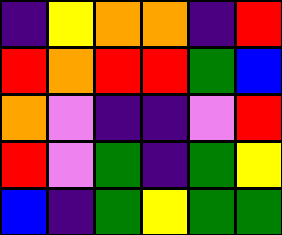[["indigo", "yellow", "orange", "orange", "indigo", "red"], ["red", "orange", "red", "red", "green", "blue"], ["orange", "violet", "indigo", "indigo", "violet", "red"], ["red", "violet", "green", "indigo", "green", "yellow"], ["blue", "indigo", "green", "yellow", "green", "green"]]